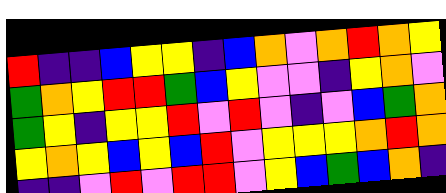[["red", "indigo", "indigo", "blue", "yellow", "yellow", "indigo", "blue", "orange", "violet", "orange", "red", "orange", "yellow"], ["green", "orange", "yellow", "red", "red", "green", "blue", "yellow", "violet", "violet", "indigo", "yellow", "orange", "violet"], ["green", "yellow", "indigo", "yellow", "yellow", "red", "violet", "red", "violet", "indigo", "violet", "blue", "green", "orange"], ["yellow", "orange", "yellow", "blue", "yellow", "blue", "red", "violet", "yellow", "yellow", "yellow", "orange", "red", "orange"], ["indigo", "indigo", "violet", "red", "violet", "red", "red", "violet", "yellow", "blue", "green", "blue", "orange", "indigo"]]